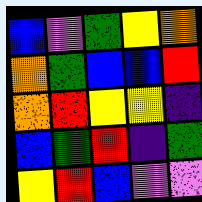[["blue", "violet", "green", "yellow", "orange"], ["orange", "green", "blue", "blue", "red"], ["orange", "red", "yellow", "yellow", "indigo"], ["blue", "green", "red", "indigo", "green"], ["yellow", "red", "blue", "violet", "violet"]]